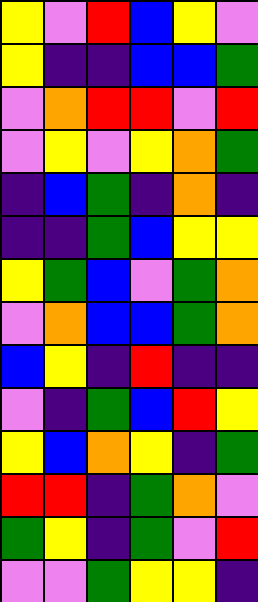[["yellow", "violet", "red", "blue", "yellow", "violet"], ["yellow", "indigo", "indigo", "blue", "blue", "green"], ["violet", "orange", "red", "red", "violet", "red"], ["violet", "yellow", "violet", "yellow", "orange", "green"], ["indigo", "blue", "green", "indigo", "orange", "indigo"], ["indigo", "indigo", "green", "blue", "yellow", "yellow"], ["yellow", "green", "blue", "violet", "green", "orange"], ["violet", "orange", "blue", "blue", "green", "orange"], ["blue", "yellow", "indigo", "red", "indigo", "indigo"], ["violet", "indigo", "green", "blue", "red", "yellow"], ["yellow", "blue", "orange", "yellow", "indigo", "green"], ["red", "red", "indigo", "green", "orange", "violet"], ["green", "yellow", "indigo", "green", "violet", "red"], ["violet", "violet", "green", "yellow", "yellow", "indigo"]]